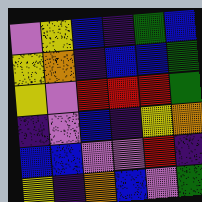[["violet", "yellow", "blue", "indigo", "green", "blue"], ["yellow", "orange", "indigo", "blue", "blue", "green"], ["yellow", "violet", "red", "red", "red", "green"], ["indigo", "violet", "blue", "indigo", "yellow", "orange"], ["blue", "blue", "violet", "violet", "red", "indigo"], ["yellow", "indigo", "orange", "blue", "violet", "green"]]